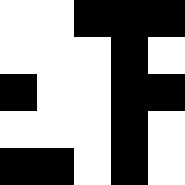[["white", "white", "black", "black", "black"], ["white", "white", "white", "black", "white"], ["black", "white", "white", "black", "black"], ["white", "white", "white", "black", "white"], ["black", "black", "white", "black", "white"]]